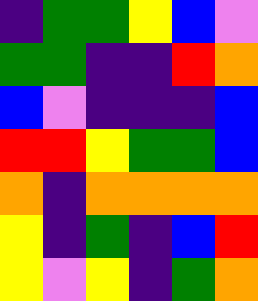[["indigo", "green", "green", "yellow", "blue", "violet"], ["green", "green", "indigo", "indigo", "red", "orange"], ["blue", "violet", "indigo", "indigo", "indigo", "blue"], ["red", "red", "yellow", "green", "green", "blue"], ["orange", "indigo", "orange", "orange", "orange", "orange"], ["yellow", "indigo", "green", "indigo", "blue", "red"], ["yellow", "violet", "yellow", "indigo", "green", "orange"]]